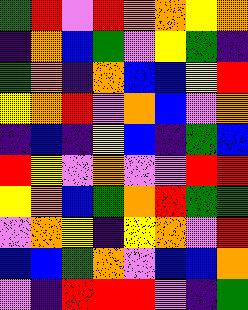[["green", "red", "violet", "red", "orange", "orange", "yellow", "orange"], ["indigo", "orange", "blue", "green", "violet", "yellow", "green", "indigo"], ["green", "orange", "indigo", "orange", "blue", "blue", "yellow", "red"], ["yellow", "orange", "red", "violet", "orange", "blue", "violet", "orange"], ["indigo", "blue", "indigo", "yellow", "blue", "indigo", "green", "blue"], ["red", "yellow", "violet", "orange", "violet", "violet", "red", "red"], ["yellow", "orange", "blue", "green", "orange", "red", "green", "green"], ["violet", "orange", "yellow", "indigo", "yellow", "orange", "violet", "red"], ["blue", "blue", "green", "orange", "violet", "blue", "blue", "orange"], ["violet", "indigo", "red", "red", "red", "violet", "indigo", "green"]]